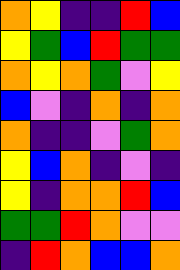[["orange", "yellow", "indigo", "indigo", "red", "blue"], ["yellow", "green", "blue", "red", "green", "green"], ["orange", "yellow", "orange", "green", "violet", "yellow"], ["blue", "violet", "indigo", "orange", "indigo", "orange"], ["orange", "indigo", "indigo", "violet", "green", "orange"], ["yellow", "blue", "orange", "indigo", "violet", "indigo"], ["yellow", "indigo", "orange", "orange", "red", "blue"], ["green", "green", "red", "orange", "violet", "violet"], ["indigo", "red", "orange", "blue", "blue", "orange"]]